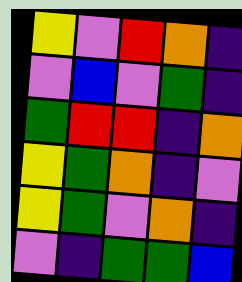[["yellow", "violet", "red", "orange", "indigo"], ["violet", "blue", "violet", "green", "indigo"], ["green", "red", "red", "indigo", "orange"], ["yellow", "green", "orange", "indigo", "violet"], ["yellow", "green", "violet", "orange", "indigo"], ["violet", "indigo", "green", "green", "blue"]]